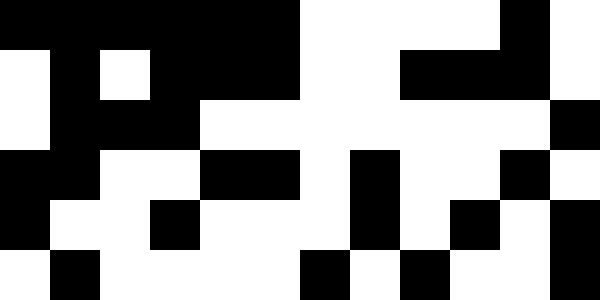[["black", "black", "black", "black", "black", "black", "white", "white", "white", "white", "black", "white"], ["white", "black", "white", "black", "black", "black", "white", "white", "black", "black", "black", "white"], ["white", "black", "black", "black", "white", "white", "white", "white", "white", "white", "white", "black"], ["black", "black", "white", "white", "black", "black", "white", "black", "white", "white", "black", "white"], ["black", "white", "white", "black", "white", "white", "white", "black", "white", "black", "white", "black"], ["white", "black", "white", "white", "white", "white", "black", "white", "black", "white", "white", "black"]]